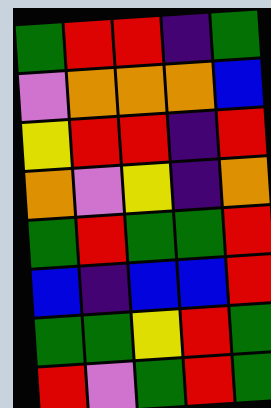[["green", "red", "red", "indigo", "green"], ["violet", "orange", "orange", "orange", "blue"], ["yellow", "red", "red", "indigo", "red"], ["orange", "violet", "yellow", "indigo", "orange"], ["green", "red", "green", "green", "red"], ["blue", "indigo", "blue", "blue", "red"], ["green", "green", "yellow", "red", "green"], ["red", "violet", "green", "red", "green"]]